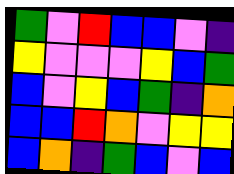[["green", "violet", "red", "blue", "blue", "violet", "indigo"], ["yellow", "violet", "violet", "violet", "yellow", "blue", "green"], ["blue", "violet", "yellow", "blue", "green", "indigo", "orange"], ["blue", "blue", "red", "orange", "violet", "yellow", "yellow"], ["blue", "orange", "indigo", "green", "blue", "violet", "blue"]]